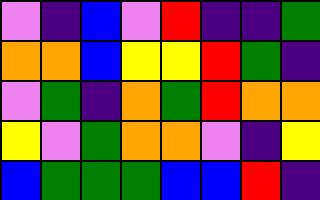[["violet", "indigo", "blue", "violet", "red", "indigo", "indigo", "green"], ["orange", "orange", "blue", "yellow", "yellow", "red", "green", "indigo"], ["violet", "green", "indigo", "orange", "green", "red", "orange", "orange"], ["yellow", "violet", "green", "orange", "orange", "violet", "indigo", "yellow"], ["blue", "green", "green", "green", "blue", "blue", "red", "indigo"]]